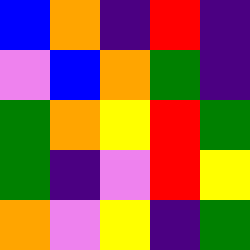[["blue", "orange", "indigo", "red", "indigo"], ["violet", "blue", "orange", "green", "indigo"], ["green", "orange", "yellow", "red", "green"], ["green", "indigo", "violet", "red", "yellow"], ["orange", "violet", "yellow", "indigo", "green"]]